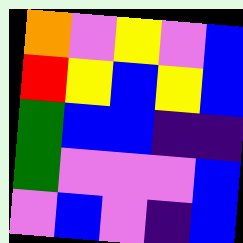[["orange", "violet", "yellow", "violet", "blue"], ["red", "yellow", "blue", "yellow", "blue"], ["green", "blue", "blue", "indigo", "indigo"], ["green", "violet", "violet", "violet", "blue"], ["violet", "blue", "violet", "indigo", "blue"]]